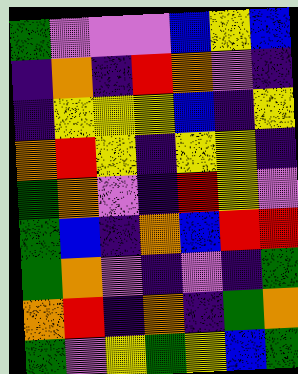[["green", "violet", "violet", "violet", "blue", "yellow", "blue"], ["indigo", "orange", "indigo", "red", "orange", "violet", "indigo"], ["indigo", "yellow", "yellow", "yellow", "blue", "indigo", "yellow"], ["orange", "red", "yellow", "indigo", "yellow", "yellow", "indigo"], ["green", "orange", "violet", "indigo", "red", "yellow", "violet"], ["green", "blue", "indigo", "orange", "blue", "red", "red"], ["green", "orange", "violet", "indigo", "violet", "indigo", "green"], ["orange", "red", "indigo", "orange", "indigo", "green", "orange"], ["green", "violet", "yellow", "green", "yellow", "blue", "green"]]